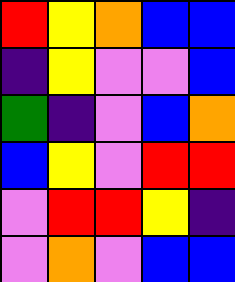[["red", "yellow", "orange", "blue", "blue"], ["indigo", "yellow", "violet", "violet", "blue"], ["green", "indigo", "violet", "blue", "orange"], ["blue", "yellow", "violet", "red", "red"], ["violet", "red", "red", "yellow", "indigo"], ["violet", "orange", "violet", "blue", "blue"]]